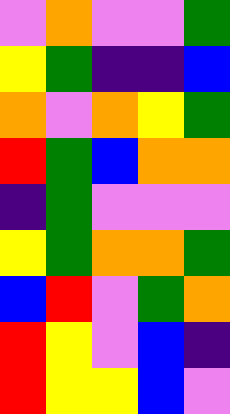[["violet", "orange", "violet", "violet", "green"], ["yellow", "green", "indigo", "indigo", "blue"], ["orange", "violet", "orange", "yellow", "green"], ["red", "green", "blue", "orange", "orange"], ["indigo", "green", "violet", "violet", "violet"], ["yellow", "green", "orange", "orange", "green"], ["blue", "red", "violet", "green", "orange"], ["red", "yellow", "violet", "blue", "indigo"], ["red", "yellow", "yellow", "blue", "violet"]]